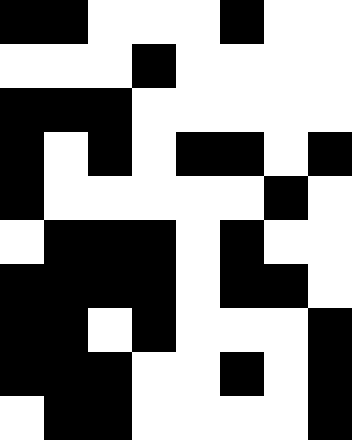[["black", "black", "white", "white", "white", "black", "white", "white"], ["white", "white", "white", "black", "white", "white", "white", "white"], ["black", "black", "black", "white", "white", "white", "white", "white"], ["black", "white", "black", "white", "black", "black", "white", "black"], ["black", "white", "white", "white", "white", "white", "black", "white"], ["white", "black", "black", "black", "white", "black", "white", "white"], ["black", "black", "black", "black", "white", "black", "black", "white"], ["black", "black", "white", "black", "white", "white", "white", "black"], ["black", "black", "black", "white", "white", "black", "white", "black"], ["white", "black", "black", "white", "white", "white", "white", "black"]]